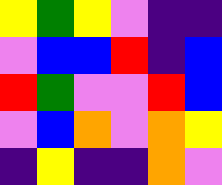[["yellow", "green", "yellow", "violet", "indigo", "indigo"], ["violet", "blue", "blue", "red", "indigo", "blue"], ["red", "green", "violet", "violet", "red", "blue"], ["violet", "blue", "orange", "violet", "orange", "yellow"], ["indigo", "yellow", "indigo", "indigo", "orange", "violet"]]